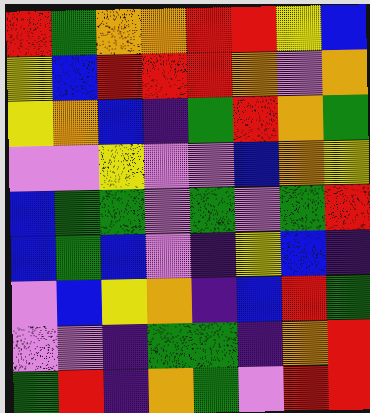[["red", "green", "orange", "orange", "red", "red", "yellow", "blue"], ["yellow", "blue", "red", "red", "red", "orange", "violet", "orange"], ["yellow", "orange", "blue", "indigo", "green", "red", "orange", "green"], ["violet", "violet", "yellow", "violet", "violet", "blue", "orange", "yellow"], ["blue", "green", "green", "violet", "green", "violet", "green", "red"], ["blue", "green", "blue", "violet", "indigo", "yellow", "blue", "indigo"], ["violet", "blue", "yellow", "orange", "indigo", "blue", "red", "green"], ["violet", "violet", "indigo", "green", "green", "indigo", "orange", "red"], ["green", "red", "indigo", "orange", "green", "violet", "red", "red"]]